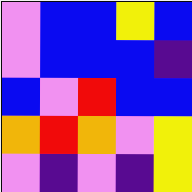[["violet", "blue", "blue", "yellow", "blue"], ["violet", "blue", "blue", "blue", "indigo"], ["blue", "violet", "red", "blue", "blue"], ["orange", "red", "orange", "violet", "yellow"], ["violet", "indigo", "violet", "indigo", "yellow"]]